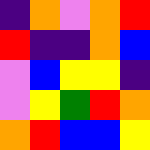[["indigo", "orange", "violet", "orange", "red"], ["red", "indigo", "indigo", "orange", "blue"], ["violet", "blue", "yellow", "yellow", "indigo"], ["violet", "yellow", "green", "red", "orange"], ["orange", "red", "blue", "blue", "yellow"]]